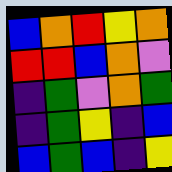[["blue", "orange", "red", "yellow", "orange"], ["red", "red", "blue", "orange", "violet"], ["indigo", "green", "violet", "orange", "green"], ["indigo", "green", "yellow", "indigo", "blue"], ["blue", "green", "blue", "indigo", "yellow"]]